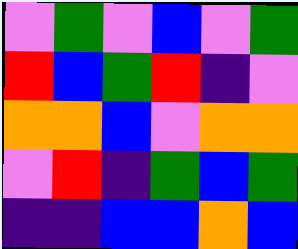[["violet", "green", "violet", "blue", "violet", "green"], ["red", "blue", "green", "red", "indigo", "violet"], ["orange", "orange", "blue", "violet", "orange", "orange"], ["violet", "red", "indigo", "green", "blue", "green"], ["indigo", "indigo", "blue", "blue", "orange", "blue"]]